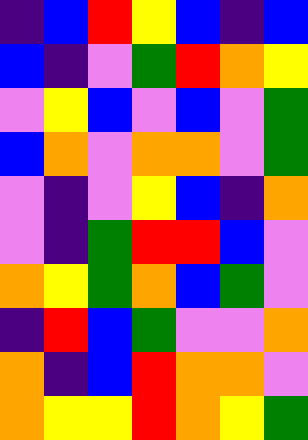[["indigo", "blue", "red", "yellow", "blue", "indigo", "blue"], ["blue", "indigo", "violet", "green", "red", "orange", "yellow"], ["violet", "yellow", "blue", "violet", "blue", "violet", "green"], ["blue", "orange", "violet", "orange", "orange", "violet", "green"], ["violet", "indigo", "violet", "yellow", "blue", "indigo", "orange"], ["violet", "indigo", "green", "red", "red", "blue", "violet"], ["orange", "yellow", "green", "orange", "blue", "green", "violet"], ["indigo", "red", "blue", "green", "violet", "violet", "orange"], ["orange", "indigo", "blue", "red", "orange", "orange", "violet"], ["orange", "yellow", "yellow", "red", "orange", "yellow", "green"]]